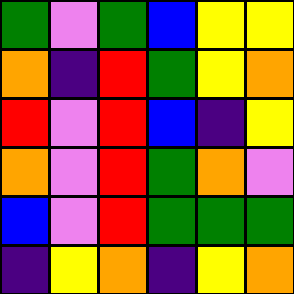[["green", "violet", "green", "blue", "yellow", "yellow"], ["orange", "indigo", "red", "green", "yellow", "orange"], ["red", "violet", "red", "blue", "indigo", "yellow"], ["orange", "violet", "red", "green", "orange", "violet"], ["blue", "violet", "red", "green", "green", "green"], ["indigo", "yellow", "orange", "indigo", "yellow", "orange"]]